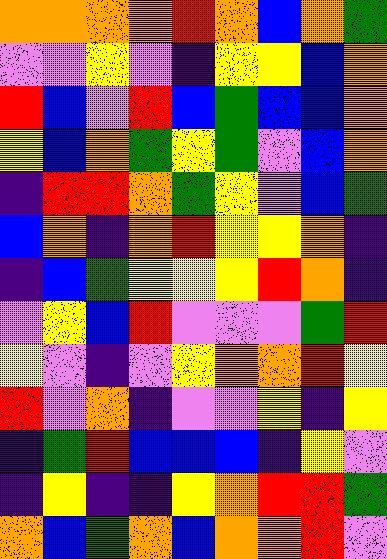[["orange", "orange", "orange", "orange", "red", "orange", "blue", "orange", "green"], ["violet", "violet", "yellow", "violet", "indigo", "yellow", "yellow", "blue", "orange"], ["red", "blue", "violet", "red", "blue", "green", "blue", "blue", "orange"], ["yellow", "blue", "orange", "green", "yellow", "green", "violet", "blue", "orange"], ["indigo", "red", "red", "orange", "green", "yellow", "violet", "blue", "green"], ["blue", "orange", "indigo", "orange", "red", "yellow", "yellow", "orange", "indigo"], ["indigo", "blue", "green", "yellow", "yellow", "yellow", "red", "orange", "indigo"], ["violet", "yellow", "blue", "red", "violet", "violet", "violet", "green", "red"], ["yellow", "violet", "indigo", "violet", "yellow", "orange", "orange", "red", "yellow"], ["red", "violet", "orange", "indigo", "violet", "violet", "yellow", "indigo", "yellow"], ["indigo", "green", "red", "blue", "blue", "blue", "indigo", "yellow", "violet"], ["indigo", "yellow", "indigo", "indigo", "yellow", "orange", "red", "red", "green"], ["orange", "blue", "green", "orange", "blue", "orange", "orange", "red", "violet"]]